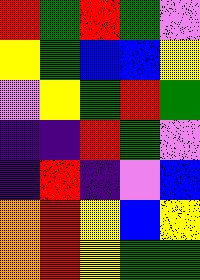[["red", "green", "red", "green", "violet"], ["yellow", "green", "blue", "blue", "yellow"], ["violet", "yellow", "green", "red", "green"], ["indigo", "indigo", "red", "green", "violet"], ["indigo", "red", "indigo", "violet", "blue"], ["orange", "red", "yellow", "blue", "yellow"], ["orange", "red", "yellow", "green", "green"]]